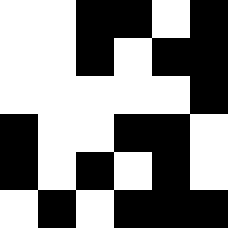[["white", "white", "black", "black", "white", "black"], ["white", "white", "black", "white", "black", "black"], ["white", "white", "white", "white", "white", "black"], ["black", "white", "white", "black", "black", "white"], ["black", "white", "black", "white", "black", "white"], ["white", "black", "white", "black", "black", "black"]]